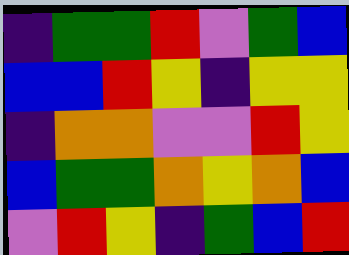[["indigo", "green", "green", "red", "violet", "green", "blue"], ["blue", "blue", "red", "yellow", "indigo", "yellow", "yellow"], ["indigo", "orange", "orange", "violet", "violet", "red", "yellow"], ["blue", "green", "green", "orange", "yellow", "orange", "blue"], ["violet", "red", "yellow", "indigo", "green", "blue", "red"]]